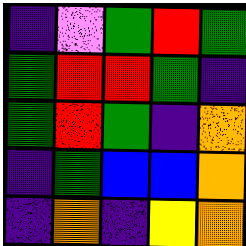[["indigo", "violet", "green", "red", "green"], ["green", "red", "red", "green", "indigo"], ["green", "red", "green", "indigo", "orange"], ["indigo", "green", "blue", "blue", "orange"], ["indigo", "orange", "indigo", "yellow", "orange"]]